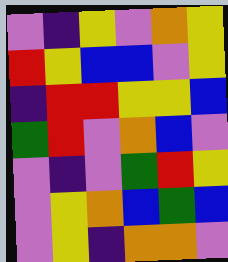[["violet", "indigo", "yellow", "violet", "orange", "yellow"], ["red", "yellow", "blue", "blue", "violet", "yellow"], ["indigo", "red", "red", "yellow", "yellow", "blue"], ["green", "red", "violet", "orange", "blue", "violet"], ["violet", "indigo", "violet", "green", "red", "yellow"], ["violet", "yellow", "orange", "blue", "green", "blue"], ["violet", "yellow", "indigo", "orange", "orange", "violet"]]